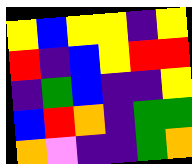[["yellow", "blue", "yellow", "yellow", "indigo", "yellow"], ["red", "indigo", "blue", "yellow", "red", "red"], ["indigo", "green", "blue", "indigo", "indigo", "yellow"], ["blue", "red", "orange", "indigo", "green", "green"], ["orange", "violet", "indigo", "indigo", "green", "orange"]]